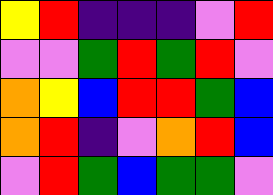[["yellow", "red", "indigo", "indigo", "indigo", "violet", "red"], ["violet", "violet", "green", "red", "green", "red", "violet"], ["orange", "yellow", "blue", "red", "red", "green", "blue"], ["orange", "red", "indigo", "violet", "orange", "red", "blue"], ["violet", "red", "green", "blue", "green", "green", "violet"]]